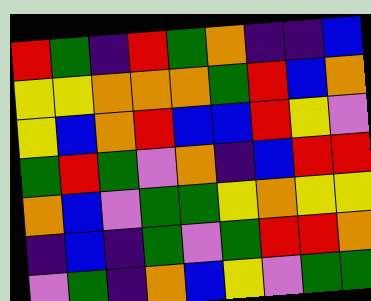[["red", "green", "indigo", "red", "green", "orange", "indigo", "indigo", "blue"], ["yellow", "yellow", "orange", "orange", "orange", "green", "red", "blue", "orange"], ["yellow", "blue", "orange", "red", "blue", "blue", "red", "yellow", "violet"], ["green", "red", "green", "violet", "orange", "indigo", "blue", "red", "red"], ["orange", "blue", "violet", "green", "green", "yellow", "orange", "yellow", "yellow"], ["indigo", "blue", "indigo", "green", "violet", "green", "red", "red", "orange"], ["violet", "green", "indigo", "orange", "blue", "yellow", "violet", "green", "green"]]